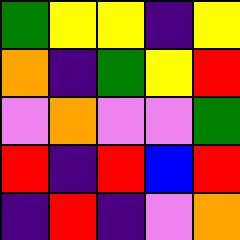[["green", "yellow", "yellow", "indigo", "yellow"], ["orange", "indigo", "green", "yellow", "red"], ["violet", "orange", "violet", "violet", "green"], ["red", "indigo", "red", "blue", "red"], ["indigo", "red", "indigo", "violet", "orange"]]